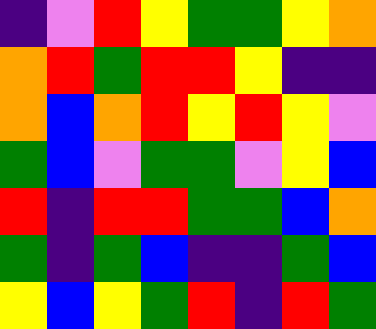[["indigo", "violet", "red", "yellow", "green", "green", "yellow", "orange"], ["orange", "red", "green", "red", "red", "yellow", "indigo", "indigo"], ["orange", "blue", "orange", "red", "yellow", "red", "yellow", "violet"], ["green", "blue", "violet", "green", "green", "violet", "yellow", "blue"], ["red", "indigo", "red", "red", "green", "green", "blue", "orange"], ["green", "indigo", "green", "blue", "indigo", "indigo", "green", "blue"], ["yellow", "blue", "yellow", "green", "red", "indigo", "red", "green"]]